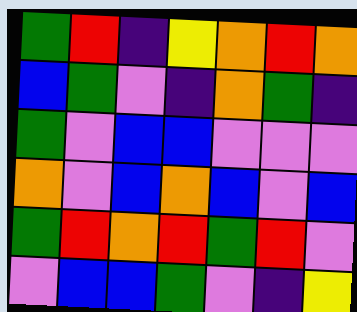[["green", "red", "indigo", "yellow", "orange", "red", "orange"], ["blue", "green", "violet", "indigo", "orange", "green", "indigo"], ["green", "violet", "blue", "blue", "violet", "violet", "violet"], ["orange", "violet", "blue", "orange", "blue", "violet", "blue"], ["green", "red", "orange", "red", "green", "red", "violet"], ["violet", "blue", "blue", "green", "violet", "indigo", "yellow"]]